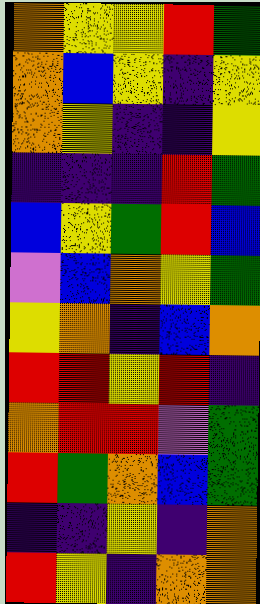[["orange", "yellow", "yellow", "red", "green"], ["orange", "blue", "yellow", "indigo", "yellow"], ["orange", "yellow", "indigo", "indigo", "yellow"], ["indigo", "indigo", "indigo", "red", "green"], ["blue", "yellow", "green", "red", "blue"], ["violet", "blue", "orange", "yellow", "green"], ["yellow", "orange", "indigo", "blue", "orange"], ["red", "red", "yellow", "red", "indigo"], ["orange", "red", "red", "violet", "green"], ["red", "green", "orange", "blue", "green"], ["indigo", "indigo", "yellow", "indigo", "orange"], ["red", "yellow", "indigo", "orange", "orange"]]